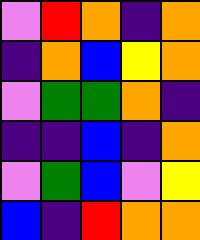[["violet", "red", "orange", "indigo", "orange"], ["indigo", "orange", "blue", "yellow", "orange"], ["violet", "green", "green", "orange", "indigo"], ["indigo", "indigo", "blue", "indigo", "orange"], ["violet", "green", "blue", "violet", "yellow"], ["blue", "indigo", "red", "orange", "orange"]]